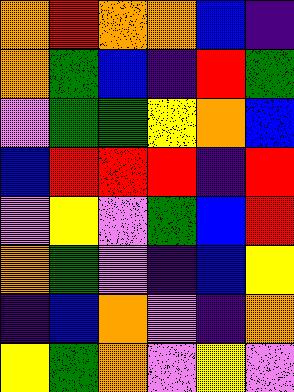[["orange", "red", "orange", "orange", "blue", "indigo"], ["orange", "green", "blue", "indigo", "red", "green"], ["violet", "green", "green", "yellow", "orange", "blue"], ["blue", "red", "red", "red", "indigo", "red"], ["violet", "yellow", "violet", "green", "blue", "red"], ["orange", "green", "violet", "indigo", "blue", "yellow"], ["indigo", "blue", "orange", "violet", "indigo", "orange"], ["yellow", "green", "orange", "violet", "yellow", "violet"]]